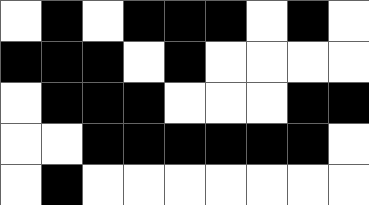[["white", "black", "white", "black", "black", "black", "white", "black", "white"], ["black", "black", "black", "white", "black", "white", "white", "white", "white"], ["white", "black", "black", "black", "white", "white", "white", "black", "black"], ["white", "white", "black", "black", "black", "black", "black", "black", "white"], ["white", "black", "white", "white", "white", "white", "white", "white", "white"]]